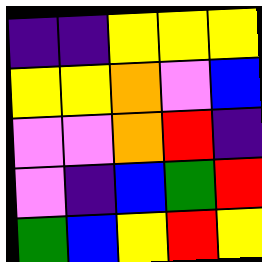[["indigo", "indigo", "yellow", "yellow", "yellow"], ["yellow", "yellow", "orange", "violet", "blue"], ["violet", "violet", "orange", "red", "indigo"], ["violet", "indigo", "blue", "green", "red"], ["green", "blue", "yellow", "red", "yellow"]]